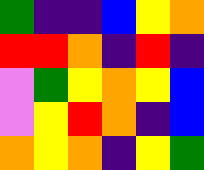[["green", "indigo", "indigo", "blue", "yellow", "orange"], ["red", "red", "orange", "indigo", "red", "indigo"], ["violet", "green", "yellow", "orange", "yellow", "blue"], ["violet", "yellow", "red", "orange", "indigo", "blue"], ["orange", "yellow", "orange", "indigo", "yellow", "green"]]